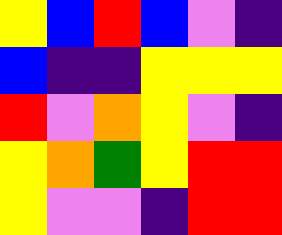[["yellow", "blue", "red", "blue", "violet", "indigo"], ["blue", "indigo", "indigo", "yellow", "yellow", "yellow"], ["red", "violet", "orange", "yellow", "violet", "indigo"], ["yellow", "orange", "green", "yellow", "red", "red"], ["yellow", "violet", "violet", "indigo", "red", "red"]]